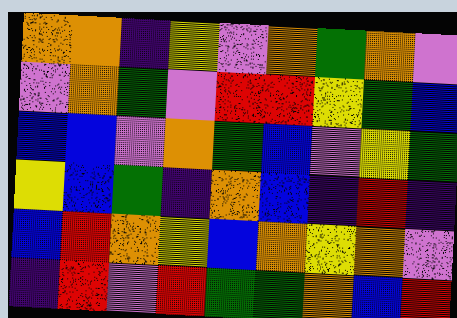[["orange", "orange", "indigo", "yellow", "violet", "orange", "green", "orange", "violet"], ["violet", "orange", "green", "violet", "red", "red", "yellow", "green", "blue"], ["blue", "blue", "violet", "orange", "green", "blue", "violet", "yellow", "green"], ["yellow", "blue", "green", "indigo", "orange", "blue", "indigo", "red", "indigo"], ["blue", "red", "orange", "yellow", "blue", "orange", "yellow", "orange", "violet"], ["indigo", "red", "violet", "red", "green", "green", "orange", "blue", "red"]]